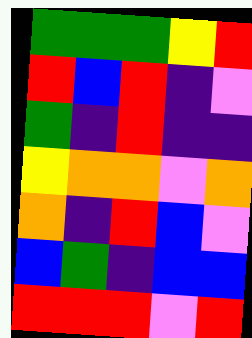[["green", "green", "green", "yellow", "red"], ["red", "blue", "red", "indigo", "violet"], ["green", "indigo", "red", "indigo", "indigo"], ["yellow", "orange", "orange", "violet", "orange"], ["orange", "indigo", "red", "blue", "violet"], ["blue", "green", "indigo", "blue", "blue"], ["red", "red", "red", "violet", "red"]]